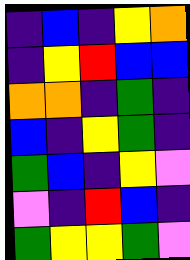[["indigo", "blue", "indigo", "yellow", "orange"], ["indigo", "yellow", "red", "blue", "blue"], ["orange", "orange", "indigo", "green", "indigo"], ["blue", "indigo", "yellow", "green", "indigo"], ["green", "blue", "indigo", "yellow", "violet"], ["violet", "indigo", "red", "blue", "indigo"], ["green", "yellow", "yellow", "green", "violet"]]